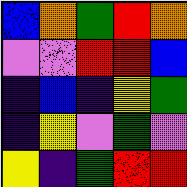[["blue", "orange", "green", "red", "orange"], ["violet", "violet", "red", "red", "blue"], ["indigo", "blue", "indigo", "yellow", "green"], ["indigo", "yellow", "violet", "green", "violet"], ["yellow", "indigo", "green", "red", "red"]]